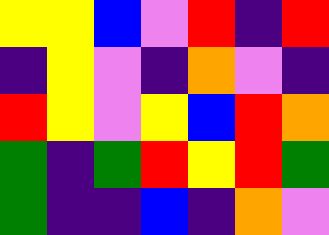[["yellow", "yellow", "blue", "violet", "red", "indigo", "red"], ["indigo", "yellow", "violet", "indigo", "orange", "violet", "indigo"], ["red", "yellow", "violet", "yellow", "blue", "red", "orange"], ["green", "indigo", "green", "red", "yellow", "red", "green"], ["green", "indigo", "indigo", "blue", "indigo", "orange", "violet"]]